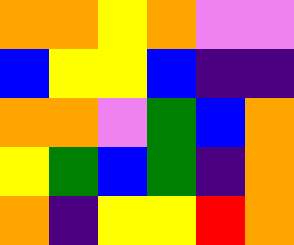[["orange", "orange", "yellow", "orange", "violet", "violet"], ["blue", "yellow", "yellow", "blue", "indigo", "indigo"], ["orange", "orange", "violet", "green", "blue", "orange"], ["yellow", "green", "blue", "green", "indigo", "orange"], ["orange", "indigo", "yellow", "yellow", "red", "orange"]]